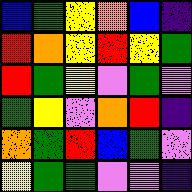[["blue", "green", "yellow", "orange", "blue", "indigo"], ["red", "orange", "yellow", "red", "yellow", "green"], ["red", "green", "yellow", "violet", "green", "violet"], ["green", "yellow", "violet", "orange", "red", "indigo"], ["orange", "green", "red", "blue", "green", "violet"], ["yellow", "green", "green", "violet", "violet", "indigo"]]